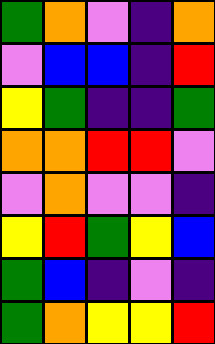[["green", "orange", "violet", "indigo", "orange"], ["violet", "blue", "blue", "indigo", "red"], ["yellow", "green", "indigo", "indigo", "green"], ["orange", "orange", "red", "red", "violet"], ["violet", "orange", "violet", "violet", "indigo"], ["yellow", "red", "green", "yellow", "blue"], ["green", "blue", "indigo", "violet", "indigo"], ["green", "orange", "yellow", "yellow", "red"]]